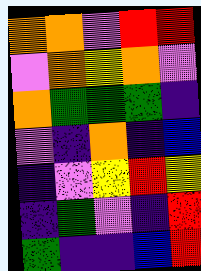[["orange", "orange", "violet", "red", "red"], ["violet", "orange", "yellow", "orange", "violet"], ["orange", "green", "green", "green", "indigo"], ["violet", "indigo", "orange", "indigo", "blue"], ["indigo", "violet", "yellow", "red", "yellow"], ["indigo", "green", "violet", "indigo", "red"], ["green", "indigo", "indigo", "blue", "red"]]